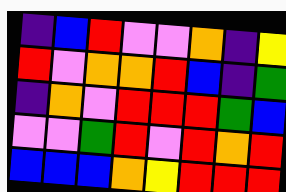[["indigo", "blue", "red", "violet", "violet", "orange", "indigo", "yellow"], ["red", "violet", "orange", "orange", "red", "blue", "indigo", "green"], ["indigo", "orange", "violet", "red", "red", "red", "green", "blue"], ["violet", "violet", "green", "red", "violet", "red", "orange", "red"], ["blue", "blue", "blue", "orange", "yellow", "red", "red", "red"]]